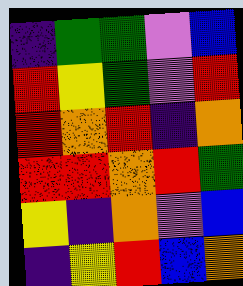[["indigo", "green", "green", "violet", "blue"], ["red", "yellow", "green", "violet", "red"], ["red", "orange", "red", "indigo", "orange"], ["red", "red", "orange", "red", "green"], ["yellow", "indigo", "orange", "violet", "blue"], ["indigo", "yellow", "red", "blue", "orange"]]